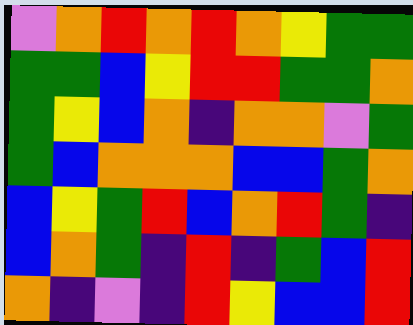[["violet", "orange", "red", "orange", "red", "orange", "yellow", "green", "green"], ["green", "green", "blue", "yellow", "red", "red", "green", "green", "orange"], ["green", "yellow", "blue", "orange", "indigo", "orange", "orange", "violet", "green"], ["green", "blue", "orange", "orange", "orange", "blue", "blue", "green", "orange"], ["blue", "yellow", "green", "red", "blue", "orange", "red", "green", "indigo"], ["blue", "orange", "green", "indigo", "red", "indigo", "green", "blue", "red"], ["orange", "indigo", "violet", "indigo", "red", "yellow", "blue", "blue", "red"]]